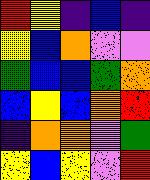[["red", "yellow", "indigo", "blue", "indigo"], ["yellow", "blue", "orange", "violet", "violet"], ["green", "blue", "blue", "green", "orange"], ["blue", "yellow", "blue", "orange", "red"], ["indigo", "orange", "orange", "violet", "green"], ["yellow", "blue", "yellow", "violet", "red"]]